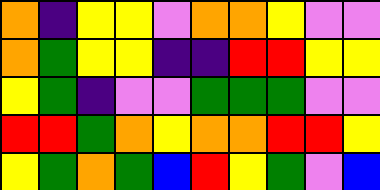[["orange", "indigo", "yellow", "yellow", "violet", "orange", "orange", "yellow", "violet", "violet"], ["orange", "green", "yellow", "yellow", "indigo", "indigo", "red", "red", "yellow", "yellow"], ["yellow", "green", "indigo", "violet", "violet", "green", "green", "green", "violet", "violet"], ["red", "red", "green", "orange", "yellow", "orange", "orange", "red", "red", "yellow"], ["yellow", "green", "orange", "green", "blue", "red", "yellow", "green", "violet", "blue"]]